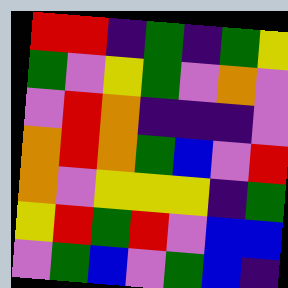[["red", "red", "indigo", "green", "indigo", "green", "yellow"], ["green", "violet", "yellow", "green", "violet", "orange", "violet"], ["violet", "red", "orange", "indigo", "indigo", "indigo", "violet"], ["orange", "red", "orange", "green", "blue", "violet", "red"], ["orange", "violet", "yellow", "yellow", "yellow", "indigo", "green"], ["yellow", "red", "green", "red", "violet", "blue", "blue"], ["violet", "green", "blue", "violet", "green", "blue", "indigo"]]